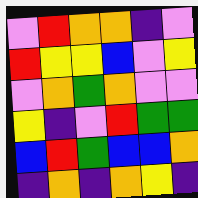[["violet", "red", "orange", "orange", "indigo", "violet"], ["red", "yellow", "yellow", "blue", "violet", "yellow"], ["violet", "orange", "green", "orange", "violet", "violet"], ["yellow", "indigo", "violet", "red", "green", "green"], ["blue", "red", "green", "blue", "blue", "orange"], ["indigo", "orange", "indigo", "orange", "yellow", "indigo"]]